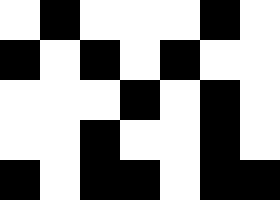[["white", "black", "white", "white", "white", "black", "white"], ["black", "white", "black", "white", "black", "white", "white"], ["white", "white", "white", "black", "white", "black", "white"], ["white", "white", "black", "white", "white", "black", "white"], ["black", "white", "black", "black", "white", "black", "black"]]